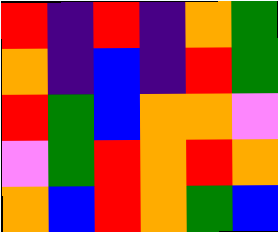[["red", "indigo", "red", "indigo", "orange", "green"], ["orange", "indigo", "blue", "indigo", "red", "green"], ["red", "green", "blue", "orange", "orange", "violet"], ["violet", "green", "red", "orange", "red", "orange"], ["orange", "blue", "red", "orange", "green", "blue"]]